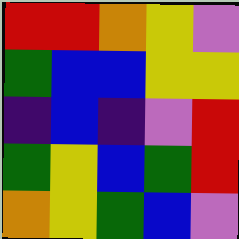[["red", "red", "orange", "yellow", "violet"], ["green", "blue", "blue", "yellow", "yellow"], ["indigo", "blue", "indigo", "violet", "red"], ["green", "yellow", "blue", "green", "red"], ["orange", "yellow", "green", "blue", "violet"]]